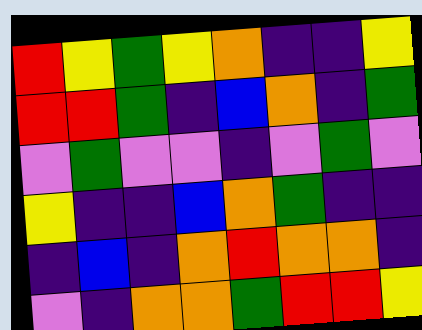[["red", "yellow", "green", "yellow", "orange", "indigo", "indigo", "yellow"], ["red", "red", "green", "indigo", "blue", "orange", "indigo", "green"], ["violet", "green", "violet", "violet", "indigo", "violet", "green", "violet"], ["yellow", "indigo", "indigo", "blue", "orange", "green", "indigo", "indigo"], ["indigo", "blue", "indigo", "orange", "red", "orange", "orange", "indigo"], ["violet", "indigo", "orange", "orange", "green", "red", "red", "yellow"]]